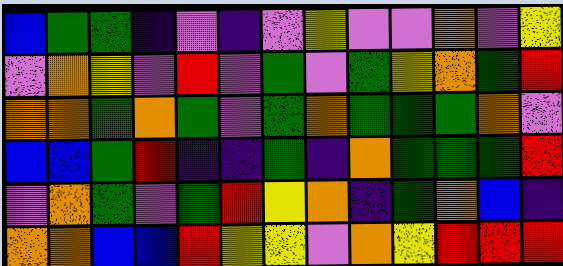[["blue", "green", "green", "indigo", "violet", "indigo", "violet", "yellow", "violet", "violet", "orange", "violet", "yellow"], ["violet", "orange", "yellow", "violet", "red", "violet", "green", "violet", "green", "yellow", "orange", "green", "red"], ["orange", "orange", "green", "orange", "green", "violet", "green", "orange", "green", "green", "green", "orange", "violet"], ["blue", "blue", "green", "red", "indigo", "indigo", "green", "indigo", "orange", "green", "green", "green", "red"], ["violet", "orange", "green", "violet", "green", "red", "yellow", "orange", "indigo", "green", "orange", "blue", "indigo"], ["orange", "orange", "blue", "blue", "red", "yellow", "yellow", "violet", "orange", "yellow", "red", "red", "red"]]